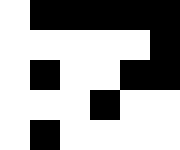[["white", "black", "black", "black", "black", "black"], ["white", "white", "white", "white", "white", "black"], ["white", "black", "white", "white", "black", "black"], ["white", "white", "white", "black", "white", "white"], ["white", "black", "white", "white", "white", "white"]]